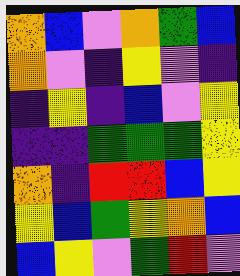[["orange", "blue", "violet", "orange", "green", "blue"], ["orange", "violet", "indigo", "yellow", "violet", "indigo"], ["indigo", "yellow", "indigo", "blue", "violet", "yellow"], ["indigo", "indigo", "green", "green", "green", "yellow"], ["orange", "indigo", "red", "red", "blue", "yellow"], ["yellow", "blue", "green", "yellow", "orange", "blue"], ["blue", "yellow", "violet", "green", "red", "violet"]]